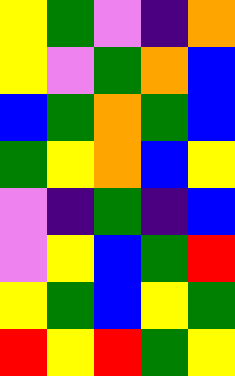[["yellow", "green", "violet", "indigo", "orange"], ["yellow", "violet", "green", "orange", "blue"], ["blue", "green", "orange", "green", "blue"], ["green", "yellow", "orange", "blue", "yellow"], ["violet", "indigo", "green", "indigo", "blue"], ["violet", "yellow", "blue", "green", "red"], ["yellow", "green", "blue", "yellow", "green"], ["red", "yellow", "red", "green", "yellow"]]